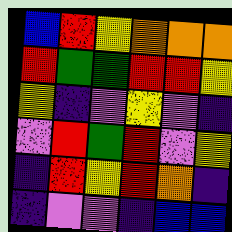[["blue", "red", "yellow", "orange", "orange", "orange"], ["red", "green", "green", "red", "red", "yellow"], ["yellow", "indigo", "violet", "yellow", "violet", "indigo"], ["violet", "red", "green", "red", "violet", "yellow"], ["indigo", "red", "yellow", "red", "orange", "indigo"], ["indigo", "violet", "violet", "indigo", "blue", "blue"]]